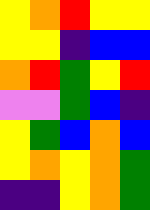[["yellow", "orange", "red", "yellow", "yellow"], ["yellow", "yellow", "indigo", "blue", "blue"], ["orange", "red", "green", "yellow", "red"], ["violet", "violet", "green", "blue", "indigo"], ["yellow", "green", "blue", "orange", "blue"], ["yellow", "orange", "yellow", "orange", "green"], ["indigo", "indigo", "yellow", "orange", "green"]]